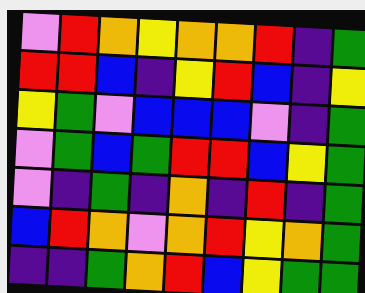[["violet", "red", "orange", "yellow", "orange", "orange", "red", "indigo", "green"], ["red", "red", "blue", "indigo", "yellow", "red", "blue", "indigo", "yellow"], ["yellow", "green", "violet", "blue", "blue", "blue", "violet", "indigo", "green"], ["violet", "green", "blue", "green", "red", "red", "blue", "yellow", "green"], ["violet", "indigo", "green", "indigo", "orange", "indigo", "red", "indigo", "green"], ["blue", "red", "orange", "violet", "orange", "red", "yellow", "orange", "green"], ["indigo", "indigo", "green", "orange", "red", "blue", "yellow", "green", "green"]]